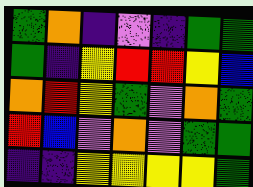[["green", "orange", "indigo", "violet", "indigo", "green", "green"], ["green", "indigo", "yellow", "red", "red", "yellow", "blue"], ["orange", "red", "yellow", "green", "violet", "orange", "green"], ["red", "blue", "violet", "orange", "violet", "green", "green"], ["indigo", "indigo", "yellow", "yellow", "yellow", "yellow", "green"]]